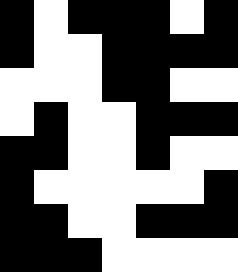[["black", "white", "black", "black", "black", "white", "black"], ["black", "white", "white", "black", "black", "black", "black"], ["white", "white", "white", "black", "black", "white", "white"], ["white", "black", "white", "white", "black", "black", "black"], ["black", "black", "white", "white", "black", "white", "white"], ["black", "white", "white", "white", "white", "white", "black"], ["black", "black", "white", "white", "black", "black", "black"], ["black", "black", "black", "white", "white", "white", "white"]]